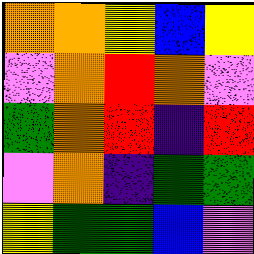[["orange", "orange", "yellow", "blue", "yellow"], ["violet", "orange", "red", "orange", "violet"], ["green", "orange", "red", "indigo", "red"], ["violet", "orange", "indigo", "green", "green"], ["yellow", "green", "green", "blue", "violet"]]